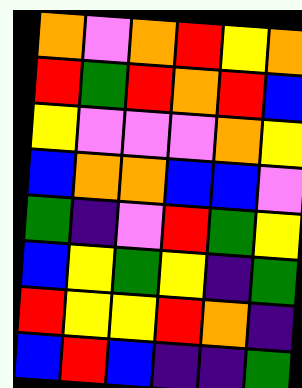[["orange", "violet", "orange", "red", "yellow", "orange"], ["red", "green", "red", "orange", "red", "blue"], ["yellow", "violet", "violet", "violet", "orange", "yellow"], ["blue", "orange", "orange", "blue", "blue", "violet"], ["green", "indigo", "violet", "red", "green", "yellow"], ["blue", "yellow", "green", "yellow", "indigo", "green"], ["red", "yellow", "yellow", "red", "orange", "indigo"], ["blue", "red", "blue", "indigo", "indigo", "green"]]